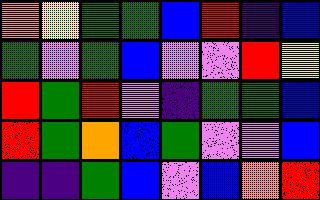[["orange", "yellow", "green", "green", "blue", "red", "indigo", "blue"], ["green", "violet", "green", "blue", "violet", "violet", "red", "yellow"], ["red", "green", "red", "violet", "indigo", "green", "green", "blue"], ["red", "green", "orange", "blue", "green", "violet", "violet", "blue"], ["indigo", "indigo", "green", "blue", "violet", "blue", "orange", "red"]]